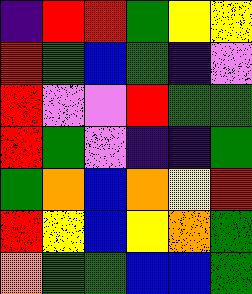[["indigo", "red", "red", "green", "yellow", "yellow"], ["red", "green", "blue", "green", "indigo", "violet"], ["red", "violet", "violet", "red", "green", "green"], ["red", "green", "violet", "indigo", "indigo", "green"], ["green", "orange", "blue", "orange", "yellow", "red"], ["red", "yellow", "blue", "yellow", "orange", "green"], ["orange", "green", "green", "blue", "blue", "green"]]